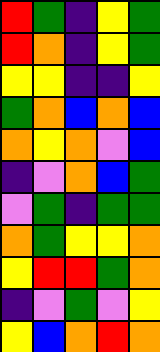[["red", "green", "indigo", "yellow", "green"], ["red", "orange", "indigo", "yellow", "green"], ["yellow", "yellow", "indigo", "indigo", "yellow"], ["green", "orange", "blue", "orange", "blue"], ["orange", "yellow", "orange", "violet", "blue"], ["indigo", "violet", "orange", "blue", "green"], ["violet", "green", "indigo", "green", "green"], ["orange", "green", "yellow", "yellow", "orange"], ["yellow", "red", "red", "green", "orange"], ["indigo", "violet", "green", "violet", "yellow"], ["yellow", "blue", "orange", "red", "orange"]]